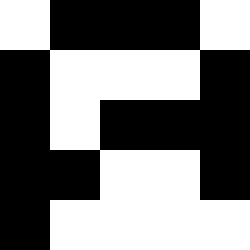[["white", "black", "black", "black", "white"], ["black", "white", "white", "white", "black"], ["black", "white", "black", "black", "black"], ["black", "black", "white", "white", "black"], ["black", "white", "white", "white", "white"]]